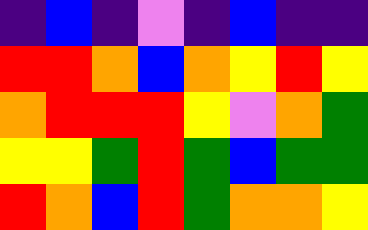[["indigo", "blue", "indigo", "violet", "indigo", "blue", "indigo", "indigo"], ["red", "red", "orange", "blue", "orange", "yellow", "red", "yellow"], ["orange", "red", "red", "red", "yellow", "violet", "orange", "green"], ["yellow", "yellow", "green", "red", "green", "blue", "green", "green"], ["red", "orange", "blue", "red", "green", "orange", "orange", "yellow"]]